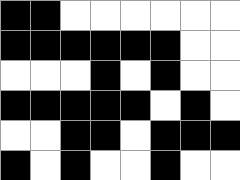[["black", "black", "white", "white", "white", "white", "white", "white"], ["black", "black", "black", "black", "black", "black", "white", "white"], ["white", "white", "white", "black", "white", "black", "white", "white"], ["black", "black", "black", "black", "black", "white", "black", "white"], ["white", "white", "black", "black", "white", "black", "black", "black"], ["black", "white", "black", "white", "white", "black", "white", "white"]]